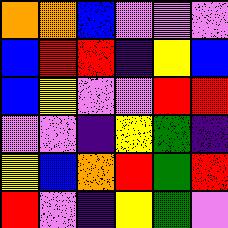[["orange", "orange", "blue", "violet", "violet", "violet"], ["blue", "red", "red", "indigo", "yellow", "blue"], ["blue", "yellow", "violet", "violet", "red", "red"], ["violet", "violet", "indigo", "yellow", "green", "indigo"], ["yellow", "blue", "orange", "red", "green", "red"], ["red", "violet", "indigo", "yellow", "green", "violet"]]